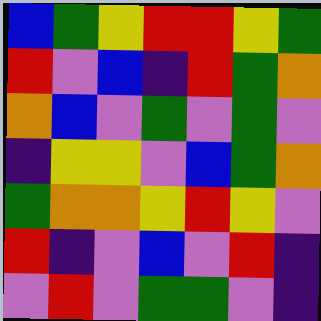[["blue", "green", "yellow", "red", "red", "yellow", "green"], ["red", "violet", "blue", "indigo", "red", "green", "orange"], ["orange", "blue", "violet", "green", "violet", "green", "violet"], ["indigo", "yellow", "yellow", "violet", "blue", "green", "orange"], ["green", "orange", "orange", "yellow", "red", "yellow", "violet"], ["red", "indigo", "violet", "blue", "violet", "red", "indigo"], ["violet", "red", "violet", "green", "green", "violet", "indigo"]]